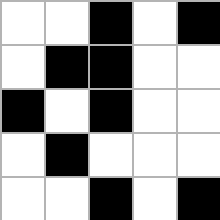[["white", "white", "black", "white", "black"], ["white", "black", "black", "white", "white"], ["black", "white", "black", "white", "white"], ["white", "black", "white", "white", "white"], ["white", "white", "black", "white", "black"]]